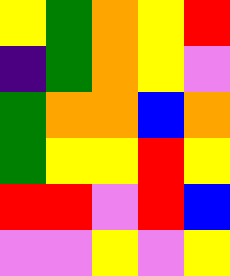[["yellow", "green", "orange", "yellow", "red"], ["indigo", "green", "orange", "yellow", "violet"], ["green", "orange", "orange", "blue", "orange"], ["green", "yellow", "yellow", "red", "yellow"], ["red", "red", "violet", "red", "blue"], ["violet", "violet", "yellow", "violet", "yellow"]]